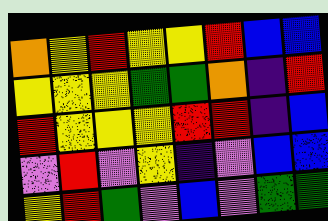[["orange", "yellow", "red", "yellow", "yellow", "red", "blue", "blue"], ["yellow", "yellow", "yellow", "green", "green", "orange", "indigo", "red"], ["red", "yellow", "yellow", "yellow", "red", "red", "indigo", "blue"], ["violet", "red", "violet", "yellow", "indigo", "violet", "blue", "blue"], ["yellow", "red", "green", "violet", "blue", "violet", "green", "green"]]